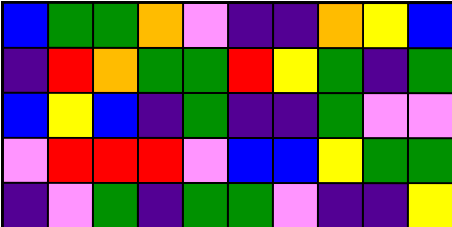[["blue", "green", "green", "orange", "violet", "indigo", "indigo", "orange", "yellow", "blue"], ["indigo", "red", "orange", "green", "green", "red", "yellow", "green", "indigo", "green"], ["blue", "yellow", "blue", "indigo", "green", "indigo", "indigo", "green", "violet", "violet"], ["violet", "red", "red", "red", "violet", "blue", "blue", "yellow", "green", "green"], ["indigo", "violet", "green", "indigo", "green", "green", "violet", "indigo", "indigo", "yellow"]]